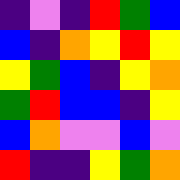[["indigo", "violet", "indigo", "red", "green", "blue"], ["blue", "indigo", "orange", "yellow", "red", "yellow"], ["yellow", "green", "blue", "indigo", "yellow", "orange"], ["green", "red", "blue", "blue", "indigo", "yellow"], ["blue", "orange", "violet", "violet", "blue", "violet"], ["red", "indigo", "indigo", "yellow", "green", "orange"]]